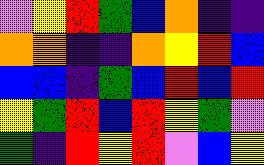[["violet", "yellow", "red", "green", "blue", "orange", "indigo", "indigo"], ["orange", "orange", "indigo", "indigo", "orange", "yellow", "red", "blue"], ["blue", "blue", "indigo", "green", "blue", "red", "blue", "red"], ["yellow", "green", "red", "blue", "red", "yellow", "green", "violet"], ["green", "indigo", "red", "yellow", "red", "violet", "blue", "yellow"]]